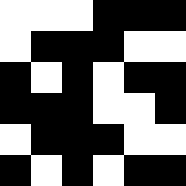[["white", "white", "white", "black", "black", "black"], ["white", "black", "black", "black", "white", "white"], ["black", "white", "black", "white", "black", "black"], ["black", "black", "black", "white", "white", "black"], ["white", "black", "black", "black", "white", "white"], ["black", "white", "black", "white", "black", "black"]]